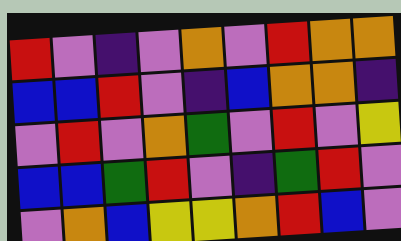[["red", "violet", "indigo", "violet", "orange", "violet", "red", "orange", "orange"], ["blue", "blue", "red", "violet", "indigo", "blue", "orange", "orange", "indigo"], ["violet", "red", "violet", "orange", "green", "violet", "red", "violet", "yellow"], ["blue", "blue", "green", "red", "violet", "indigo", "green", "red", "violet"], ["violet", "orange", "blue", "yellow", "yellow", "orange", "red", "blue", "violet"]]